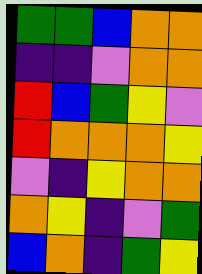[["green", "green", "blue", "orange", "orange"], ["indigo", "indigo", "violet", "orange", "orange"], ["red", "blue", "green", "yellow", "violet"], ["red", "orange", "orange", "orange", "yellow"], ["violet", "indigo", "yellow", "orange", "orange"], ["orange", "yellow", "indigo", "violet", "green"], ["blue", "orange", "indigo", "green", "yellow"]]